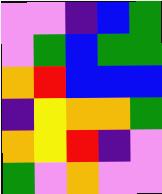[["violet", "violet", "indigo", "blue", "green"], ["violet", "green", "blue", "green", "green"], ["orange", "red", "blue", "blue", "blue"], ["indigo", "yellow", "orange", "orange", "green"], ["orange", "yellow", "red", "indigo", "violet"], ["green", "violet", "orange", "violet", "violet"]]